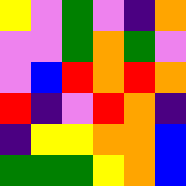[["yellow", "violet", "green", "violet", "indigo", "orange"], ["violet", "violet", "green", "orange", "green", "violet"], ["violet", "blue", "red", "orange", "red", "orange"], ["red", "indigo", "violet", "red", "orange", "indigo"], ["indigo", "yellow", "yellow", "orange", "orange", "blue"], ["green", "green", "green", "yellow", "orange", "blue"]]